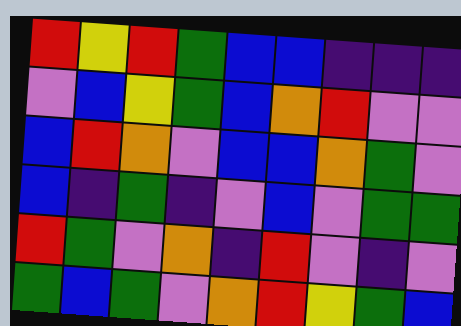[["red", "yellow", "red", "green", "blue", "blue", "indigo", "indigo", "indigo"], ["violet", "blue", "yellow", "green", "blue", "orange", "red", "violet", "violet"], ["blue", "red", "orange", "violet", "blue", "blue", "orange", "green", "violet"], ["blue", "indigo", "green", "indigo", "violet", "blue", "violet", "green", "green"], ["red", "green", "violet", "orange", "indigo", "red", "violet", "indigo", "violet"], ["green", "blue", "green", "violet", "orange", "red", "yellow", "green", "blue"]]